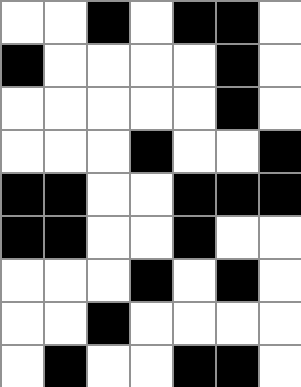[["white", "white", "black", "white", "black", "black", "white"], ["black", "white", "white", "white", "white", "black", "white"], ["white", "white", "white", "white", "white", "black", "white"], ["white", "white", "white", "black", "white", "white", "black"], ["black", "black", "white", "white", "black", "black", "black"], ["black", "black", "white", "white", "black", "white", "white"], ["white", "white", "white", "black", "white", "black", "white"], ["white", "white", "black", "white", "white", "white", "white"], ["white", "black", "white", "white", "black", "black", "white"]]